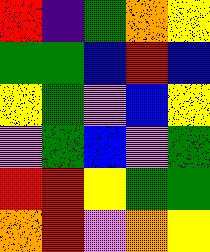[["red", "indigo", "green", "orange", "yellow"], ["green", "green", "blue", "red", "blue"], ["yellow", "green", "violet", "blue", "yellow"], ["violet", "green", "blue", "violet", "green"], ["red", "red", "yellow", "green", "green"], ["orange", "red", "violet", "orange", "yellow"]]